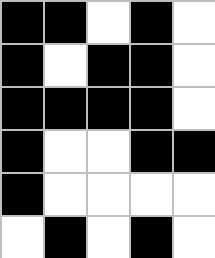[["black", "black", "white", "black", "white"], ["black", "white", "black", "black", "white"], ["black", "black", "black", "black", "white"], ["black", "white", "white", "black", "black"], ["black", "white", "white", "white", "white"], ["white", "black", "white", "black", "white"]]